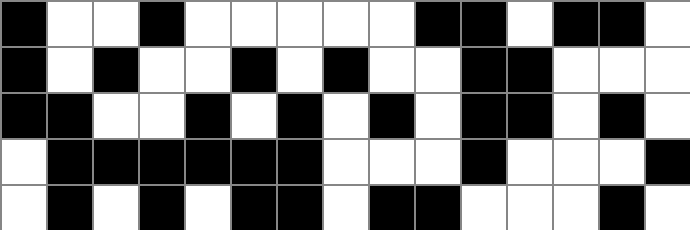[["black", "white", "white", "black", "white", "white", "white", "white", "white", "black", "black", "white", "black", "black", "white"], ["black", "white", "black", "white", "white", "black", "white", "black", "white", "white", "black", "black", "white", "white", "white"], ["black", "black", "white", "white", "black", "white", "black", "white", "black", "white", "black", "black", "white", "black", "white"], ["white", "black", "black", "black", "black", "black", "black", "white", "white", "white", "black", "white", "white", "white", "black"], ["white", "black", "white", "black", "white", "black", "black", "white", "black", "black", "white", "white", "white", "black", "white"]]